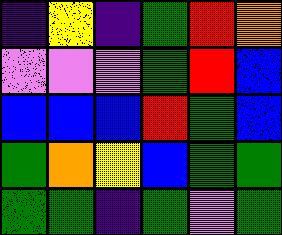[["indigo", "yellow", "indigo", "green", "red", "orange"], ["violet", "violet", "violet", "green", "red", "blue"], ["blue", "blue", "blue", "red", "green", "blue"], ["green", "orange", "yellow", "blue", "green", "green"], ["green", "green", "indigo", "green", "violet", "green"]]